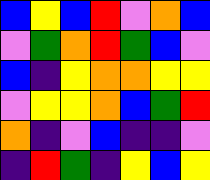[["blue", "yellow", "blue", "red", "violet", "orange", "blue"], ["violet", "green", "orange", "red", "green", "blue", "violet"], ["blue", "indigo", "yellow", "orange", "orange", "yellow", "yellow"], ["violet", "yellow", "yellow", "orange", "blue", "green", "red"], ["orange", "indigo", "violet", "blue", "indigo", "indigo", "violet"], ["indigo", "red", "green", "indigo", "yellow", "blue", "yellow"]]